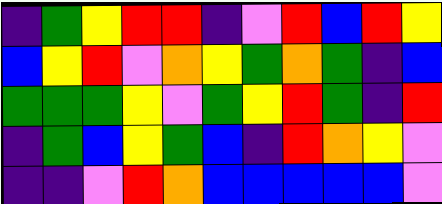[["indigo", "green", "yellow", "red", "red", "indigo", "violet", "red", "blue", "red", "yellow"], ["blue", "yellow", "red", "violet", "orange", "yellow", "green", "orange", "green", "indigo", "blue"], ["green", "green", "green", "yellow", "violet", "green", "yellow", "red", "green", "indigo", "red"], ["indigo", "green", "blue", "yellow", "green", "blue", "indigo", "red", "orange", "yellow", "violet"], ["indigo", "indigo", "violet", "red", "orange", "blue", "blue", "blue", "blue", "blue", "violet"]]